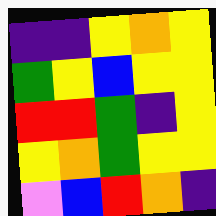[["indigo", "indigo", "yellow", "orange", "yellow"], ["green", "yellow", "blue", "yellow", "yellow"], ["red", "red", "green", "indigo", "yellow"], ["yellow", "orange", "green", "yellow", "yellow"], ["violet", "blue", "red", "orange", "indigo"]]